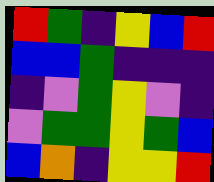[["red", "green", "indigo", "yellow", "blue", "red"], ["blue", "blue", "green", "indigo", "indigo", "indigo"], ["indigo", "violet", "green", "yellow", "violet", "indigo"], ["violet", "green", "green", "yellow", "green", "blue"], ["blue", "orange", "indigo", "yellow", "yellow", "red"]]